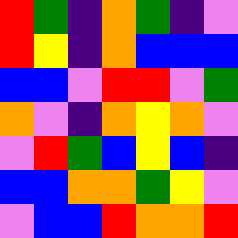[["red", "green", "indigo", "orange", "green", "indigo", "violet"], ["red", "yellow", "indigo", "orange", "blue", "blue", "blue"], ["blue", "blue", "violet", "red", "red", "violet", "green"], ["orange", "violet", "indigo", "orange", "yellow", "orange", "violet"], ["violet", "red", "green", "blue", "yellow", "blue", "indigo"], ["blue", "blue", "orange", "orange", "green", "yellow", "violet"], ["violet", "blue", "blue", "red", "orange", "orange", "red"]]